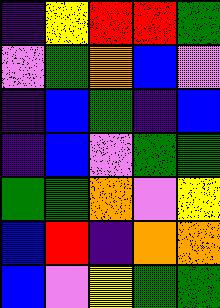[["indigo", "yellow", "red", "red", "green"], ["violet", "green", "orange", "blue", "violet"], ["indigo", "blue", "green", "indigo", "blue"], ["indigo", "blue", "violet", "green", "green"], ["green", "green", "orange", "violet", "yellow"], ["blue", "red", "indigo", "orange", "orange"], ["blue", "violet", "yellow", "green", "green"]]